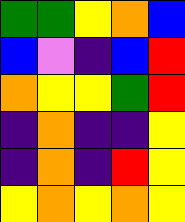[["green", "green", "yellow", "orange", "blue"], ["blue", "violet", "indigo", "blue", "red"], ["orange", "yellow", "yellow", "green", "red"], ["indigo", "orange", "indigo", "indigo", "yellow"], ["indigo", "orange", "indigo", "red", "yellow"], ["yellow", "orange", "yellow", "orange", "yellow"]]